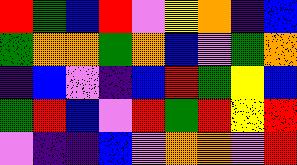[["red", "green", "blue", "red", "violet", "yellow", "orange", "indigo", "blue"], ["green", "orange", "orange", "green", "orange", "blue", "violet", "green", "orange"], ["indigo", "blue", "violet", "indigo", "blue", "red", "green", "yellow", "blue"], ["green", "red", "blue", "violet", "red", "green", "red", "yellow", "red"], ["violet", "indigo", "indigo", "blue", "violet", "orange", "orange", "violet", "red"]]